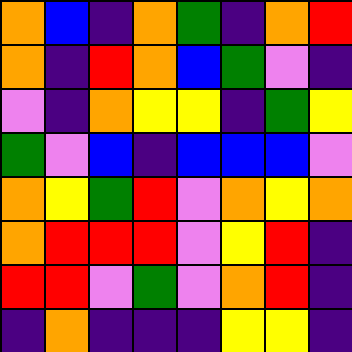[["orange", "blue", "indigo", "orange", "green", "indigo", "orange", "red"], ["orange", "indigo", "red", "orange", "blue", "green", "violet", "indigo"], ["violet", "indigo", "orange", "yellow", "yellow", "indigo", "green", "yellow"], ["green", "violet", "blue", "indigo", "blue", "blue", "blue", "violet"], ["orange", "yellow", "green", "red", "violet", "orange", "yellow", "orange"], ["orange", "red", "red", "red", "violet", "yellow", "red", "indigo"], ["red", "red", "violet", "green", "violet", "orange", "red", "indigo"], ["indigo", "orange", "indigo", "indigo", "indigo", "yellow", "yellow", "indigo"]]